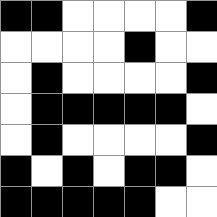[["black", "black", "white", "white", "white", "white", "black"], ["white", "white", "white", "white", "black", "white", "white"], ["white", "black", "white", "white", "white", "white", "black"], ["white", "black", "black", "black", "black", "black", "white"], ["white", "black", "white", "white", "white", "white", "black"], ["black", "white", "black", "white", "black", "black", "white"], ["black", "black", "black", "black", "black", "white", "white"]]